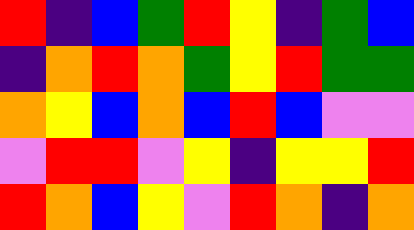[["red", "indigo", "blue", "green", "red", "yellow", "indigo", "green", "blue"], ["indigo", "orange", "red", "orange", "green", "yellow", "red", "green", "green"], ["orange", "yellow", "blue", "orange", "blue", "red", "blue", "violet", "violet"], ["violet", "red", "red", "violet", "yellow", "indigo", "yellow", "yellow", "red"], ["red", "orange", "blue", "yellow", "violet", "red", "orange", "indigo", "orange"]]